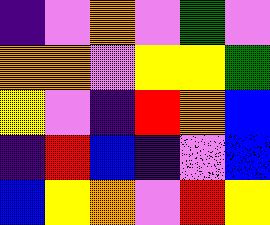[["indigo", "violet", "orange", "violet", "green", "violet"], ["orange", "orange", "violet", "yellow", "yellow", "green"], ["yellow", "violet", "indigo", "red", "orange", "blue"], ["indigo", "red", "blue", "indigo", "violet", "blue"], ["blue", "yellow", "orange", "violet", "red", "yellow"]]